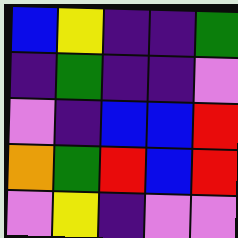[["blue", "yellow", "indigo", "indigo", "green"], ["indigo", "green", "indigo", "indigo", "violet"], ["violet", "indigo", "blue", "blue", "red"], ["orange", "green", "red", "blue", "red"], ["violet", "yellow", "indigo", "violet", "violet"]]